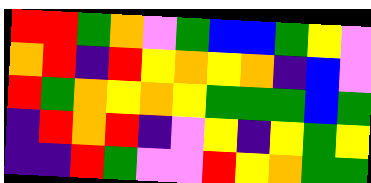[["red", "red", "green", "orange", "violet", "green", "blue", "blue", "green", "yellow", "violet"], ["orange", "red", "indigo", "red", "yellow", "orange", "yellow", "orange", "indigo", "blue", "violet"], ["red", "green", "orange", "yellow", "orange", "yellow", "green", "green", "green", "blue", "green"], ["indigo", "red", "orange", "red", "indigo", "violet", "yellow", "indigo", "yellow", "green", "yellow"], ["indigo", "indigo", "red", "green", "violet", "violet", "red", "yellow", "orange", "green", "green"]]